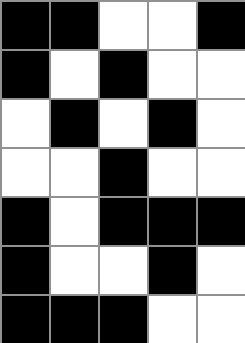[["black", "black", "white", "white", "black"], ["black", "white", "black", "white", "white"], ["white", "black", "white", "black", "white"], ["white", "white", "black", "white", "white"], ["black", "white", "black", "black", "black"], ["black", "white", "white", "black", "white"], ["black", "black", "black", "white", "white"]]